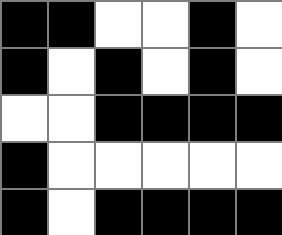[["black", "black", "white", "white", "black", "white"], ["black", "white", "black", "white", "black", "white"], ["white", "white", "black", "black", "black", "black"], ["black", "white", "white", "white", "white", "white"], ["black", "white", "black", "black", "black", "black"]]